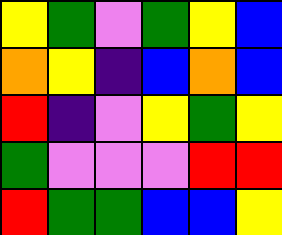[["yellow", "green", "violet", "green", "yellow", "blue"], ["orange", "yellow", "indigo", "blue", "orange", "blue"], ["red", "indigo", "violet", "yellow", "green", "yellow"], ["green", "violet", "violet", "violet", "red", "red"], ["red", "green", "green", "blue", "blue", "yellow"]]